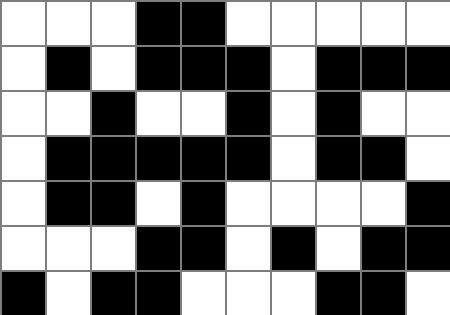[["white", "white", "white", "black", "black", "white", "white", "white", "white", "white"], ["white", "black", "white", "black", "black", "black", "white", "black", "black", "black"], ["white", "white", "black", "white", "white", "black", "white", "black", "white", "white"], ["white", "black", "black", "black", "black", "black", "white", "black", "black", "white"], ["white", "black", "black", "white", "black", "white", "white", "white", "white", "black"], ["white", "white", "white", "black", "black", "white", "black", "white", "black", "black"], ["black", "white", "black", "black", "white", "white", "white", "black", "black", "white"]]